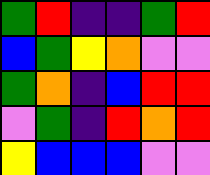[["green", "red", "indigo", "indigo", "green", "red"], ["blue", "green", "yellow", "orange", "violet", "violet"], ["green", "orange", "indigo", "blue", "red", "red"], ["violet", "green", "indigo", "red", "orange", "red"], ["yellow", "blue", "blue", "blue", "violet", "violet"]]